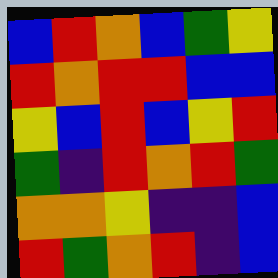[["blue", "red", "orange", "blue", "green", "yellow"], ["red", "orange", "red", "red", "blue", "blue"], ["yellow", "blue", "red", "blue", "yellow", "red"], ["green", "indigo", "red", "orange", "red", "green"], ["orange", "orange", "yellow", "indigo", "indigo", "blue"], ["red", "green", "orange", "red", "indigo", "blue"]]